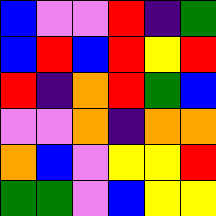[["blue", "violet", "violet", "red", "indigo", "green"], ["blue", "red", "blue", "red", "yellow", "red"], ["red", "indigo", "orange", "red", "green", "blue"], ["violet", "violet", "orange", "indigo", "orange", "orange"], ["orange", "blue", "violet", "yellow", "yellow", "red"], ["green", "green", "violet", "blue", "yellow", "yellow"]]